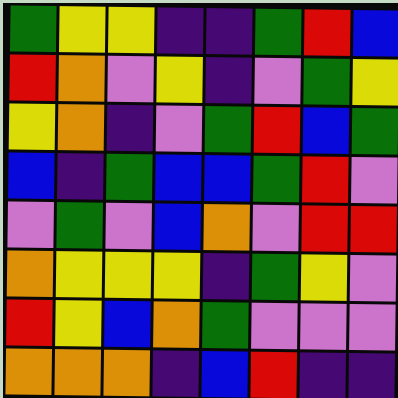[["green", "yellow", "yellow", "indigo", "indigo", "green", "red", "blue"], ["red", "orange", "violet", "yellow", "indigo", "violet", "green", "yellow"], ["yellow", "orange", "indigo", "violet", "green", "red", "blue", "green"], ["blue", "indigo", "green", "blue", "blue", "green", "red", "violet"], ["violet", "green", "violet", "blue", "orange", "violet", "red", "red"], ["orange", "yellow", "yellow", "yellow", "indigo", "green", "yellow", "violet"], ["red", "yellow", "blue", "orange", "green", "violet", "violet", "violet"], ["orange", "orange", "orange", "indigo", "blue", "red", "indigo", "indigo"]]